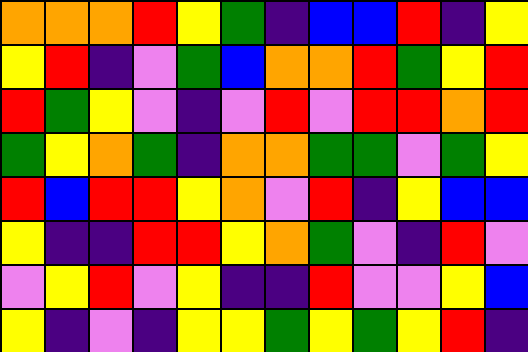[["orange", "orange", "orange", "red", "yellow", "green", "indigo", "blue", "blue", "red", "indigo", "yellow"], ["yellow", "red", "indigo", "violet", "green", "blue", "orange", "orange", "red", "green", "yellow", "red"], ["red", "green", "yellow", "violet", "indigo", "violet", "red", "violet", "red", "red", "orange", "red"], ["green", "yellow", "orange", "green", "indigo", "orange", "orange", "green", "green", "violet", "green", "yellow"], ["red", "blue", "red", "red", "yellow", "orange", "violet", "red", "indigo", "yellow", "blue", "blue"], ["yellow", "indigo", "indigo", "red", "red", "yellow", "orange", "green", "violet", "indigo", "red", "violet"], ["violet", "yellow", "red", "violet", "yellow", "indigo", "indigo", "red", "violet", "violet", "yellow", "blue"], ["yellow", "indigo", "violet", "indigo", "yellow", "yellow", "green", "yellow", "green", "yellow", "red", "indigo"]]